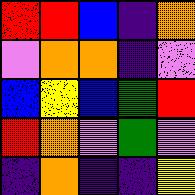[["red", "red", "blue", "indigo", "orange"], ["violet", "orange", "orange", "indigo", "violet"], ["blue", "yellow", "blue", "green", "red"], ["red", "orange", "violet", "green", "violet"], ["indigo", "orange", "indigo", "indigo", "yellow"]]